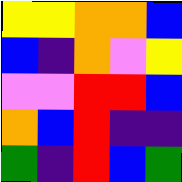[["yellow", "yellow", "orange", "orange", "blue"], ["blue", "indigo", "orange", "violet", "yellow"], ["violet", "violet", "red", "red", "blue"], ["orange", "blue", "red", "indigo", "indigo"], ["green", "indigo", "red", "blue", "green"]]